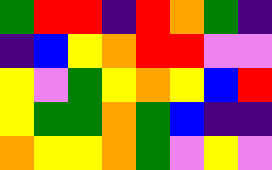[["green", "red", "red", "indigo", "red", "orange", "green", "indigo"], ["indigo", "blue", "yellow", "orange", "red", "red", "violet", "violet"], ["yellow", "violet", "green", "yellow", "orange", "yellow", "blue", "red"], ["yellow", "green", "green", "orange", "green", "blue", "indigo", "indigo"], ["orange", "yellow", "yellow", "orange", "green", "violet", "yellow", "violet"]]